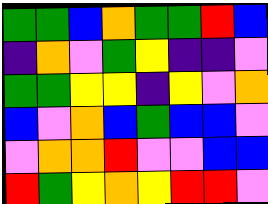[["green", "green", "blue", "orange", "green", "green", "red", "blue"], ["indigo", "orange", "violet", "green", "yellow", "indigo", "indigo", "violet"], ["green", "green", "yellow", "yellow", "indigo", "yellow", "violet", "orange"], ["blue", "violet", "orange", "blue", "green", "blue", "blue", "violet"], ["violet", "orange", "orange", "red", "violet", "violet", "blue", "blue"], ["red", "green", "yellow", "orange", "yellow", "red", "red", "violet"]]